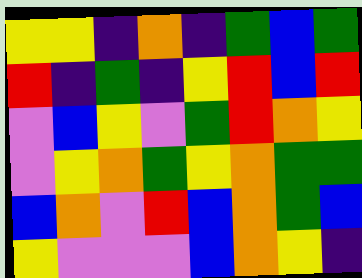[["yellow", "yellow", "indigo", "orange", "indigo", "green", "blue", "green"], ["red", "indigo", "green", "indigo", "yellow", "red", "blue", "red"], ["violet", "blue", "yellow", "violet", "green", "red", "orange", "yellow"], ["violet", "yellow", "orange", "green", "yellow", "orange", "green", "green"], ["blue", "orange", "violet", "red", "blue", "orange", "green", "blue"], ["yellow", "violet", "violet", "violet", "blue", "orange", "yellow", "indigo"]]